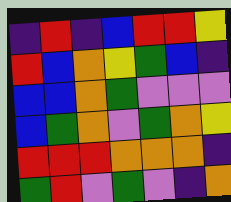[["indigo", "red", "indigo", "blue", "red", "red", "yellow"], ["red", "blue", "orange", "yellow", "green", "blue", "indigo"], ["blue", "blue", "orange", "green", "violet", "violet", "violet"], ["blue", "green", "orange", "violet", "green", "orange", "yellow"], ["red", "red", "red", "orange", "orange", "orange", "indigo"], ["green", "red", "violet", "green", "violet", "indigo", "orange"]]